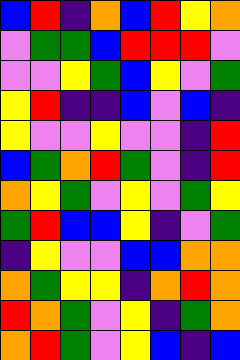[["blue", "red", "indigo", "orange", "blue", "red", "yellow", "orange"], ["violet", "green", "green", "blue", "red", "red", "red", "violet"], ["violet", "violet", "yellow", "green", "blue", "yellow", "violet", "green"], ["yellow", "red", "indigo", "indigo", "blue", "violet", "blue", "indigo"], ["yellow", "violet", "violet", "yellow", "violet", "violet", "indigo", "red"], ["blue", "green", "orange", "red", "green", "violet", "indigo", "red"], ["orange", "yellow", "green", "violet", "yellow", "violet", "green", "yellow"], ["green", "red", "blue", "blue", "yellow", "indigo", "violet", "green"], ["indigo", "yellow", "violet", "violet", "blue", "blue", "orange", "orange"], ["orange", "green", "yellow", "yellow", "indigo", "orange", "red", "orange"], ["red", "orange", "green", "violet", "yellow", "indigo", "green", "orange"], ["orange", "red", "green", "violet", "yellow", "blue", "indigo", "blue"]]